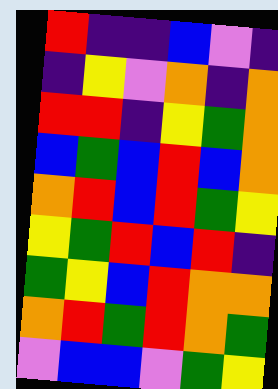[["red", "indigo", "indigo", "blue", "violet", "indigo"], ["indigo", "yellow", "violet", "orange", "indigo", "orange"], ["red", "red", "indigo", "yellow", "green", "orange"], ["blue", "green", "blue", "red", "blue", "orange"], ["orange", "red", "blue", "red", "green", "yellow"], ["yellow", "green", "red", "blue", "red", "indigo"], ["green", "yellow", "blue", "red", "orange", "orange"], ["orange", "red", "green", "red", "orange", "green"], ["violet", "blue", "blue", "violet", "green", "yellow"]]